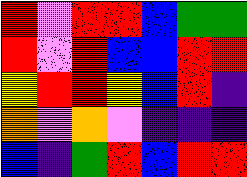[["red", "violet", "red", "red", "blue", "green", "green"], ["red", "violet", "red", "blue", "blue", "red", "red"], ["yellow", "red", "red", "yellow", "blue", "red", "indigo"], ["orange", "violet", "orange", "violet", "indigo", "indigo", "indigo"], ["blue", "indigo", "green", "red", "blue", "red", "red"]]